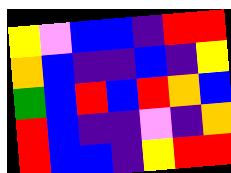[["yellow", "violet", "blue", "blue", "indigo", "red", "red"], ["orange", "blue", "indigo", "indigo", "blue", "indigo", "yellow"], ["green", "blue", "red", "blue", "red", "orange", "blue"], ["red", "blue", "indigo", "indigo", "violet", "indigo", "orange"], ["red", "blue", "blue", "indigo", "yellow", "red", "red"]]